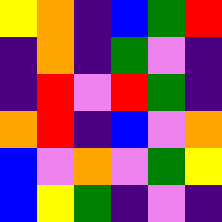[["yellow", "orange", "indigo", "blue", "green", "red"], ["indigo", "orange", "indigo", "green", "violet", "indigo"], ["indigo", "red", "violet", "red", "green", "indigo"], ["orange", "red", "indigo", "blue", "violet", "orange"], ["blue", "violet", "orange", "violet", "green", "yellow"], ["blue", "yellow", "green", "indigo", "violet", "indigo"]]